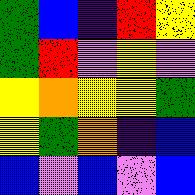[["green", "blue", "indigo", "red", "yellow"], ["green", "red", "violet", "yellow", "violet"], ["yellow", "orange", "yellow", "yellow", "green"], ["yellow", "green", "orange", "indigo", "blue"], ["blue", "violet", "blue", "violet", "blue"]]